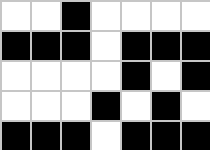[["white", "white", "black", "white", "white", "white", "white"], ["black", "black", "black", "white", "black", "black", "black"], ["white", "white", "white", "white", "black", "white", "black"], ["white", "white", "white", "black", "white", "black", "white"], ["black", "black", "black", "white", "black", "black", "black"]]